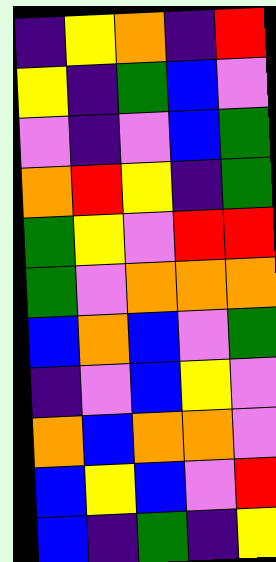[["indigo", "yellow", "orange", "indigo", "red"], ["yellow", "indigo", "green", "blue", "violet"], ["violet", "indigo", "violet", "blue", "green"], ["orange", "red", "yellow", "indigo", "green"], ["green", "yellow", "violet", "red", "red"], ["green", "violet", "orange", "orange", "orange"], ["blue", "orange", "blue", "violet", "green"], ["indigo", "violet", "blue", "yellow", "violet"], ["orange", "blue", "orange", "orange", "violet"], ["blue", "yellow", "blue", "violet", "red"], ["blue", "indigo", "green", "indigo", "yellow"]]